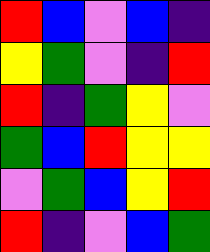[["red", "blue", "violet", "blue", "indigo"], ["yellow", "green", "violet", "indigo", "red"], ["red", "indigo", "green", "yellow", "violet"], ["green", "blue", "red", "yellow", "yellow"], ["violet", "green", "blue", "yellow", "red"], ["red", "indigo", "violet", "blue", "green"]]